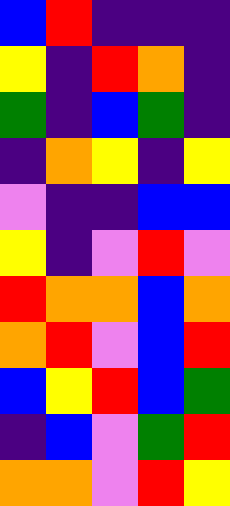[["blue", "red", "indigo", "indigo", "indigo"], ["yellow", "indigo", "red", "orange", "indigo"], ["green", "indigo", "blue", "green", "indigo"], ["indigo", "orange", "yellow", "indigo", "yellow"], ["violet", "indigo", "indigo", "blue", "blue"], ["yellow", "indigo", "violet", "red", "violet"], ["red", "orange", "orange", "blue", "orange"], ["orange", "red", "violet", "blue", "red"], ["blue", "yellow", "red", "blue", "green"], ["indigo", "blue", "violet", "green", "red"], ["orange", "orange", "violet", "red", "yellow"]]